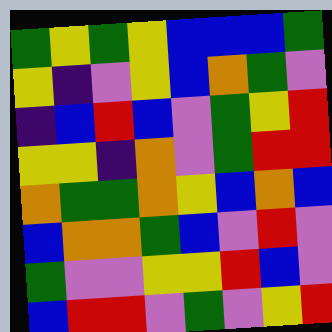[["green", "yellow", "green", "yellow", "blue", "blue", "blue", "green"], ["yellow", "indigo", "violet", "yellow", "blue", "orange", "green", "violet"], ["indigo", "blue", "red", "blue", "violet", "green", "yellow", "red"], ["yellow", "yellow", "indigo", "orange", "violet", "green", "red", "red"], ["orange", "green", "green", "orange", "yellow", "blue", "orange", "blue"], ["blue", "orange", "orange", "green", "blue", "violet", "red", "violet"], ["green", "violet", "violet", "yellow", "yellow", "red", "blue", "violet"], ["blue", "red", "red", "violet", "green", "violet", "yellow", "red"]]